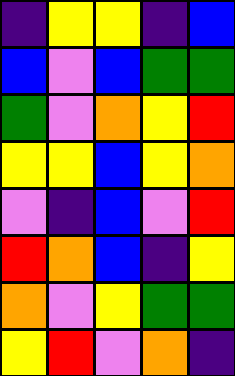[["indigo", "yellow", "yellow", "indigo", "blue"], ["blue", "violet", "blue", "green", "green"], ["green", "violet", "orange", "yellow", "red"], ["yellow", "yellow", "blue", "yellow", "orange"], ["violet", "indigo", "blue", "violet", "red"], ["red", "orange", "blue", "indigo", "yellow"], ["orange", "violet", "yellow", "green", "green"], ["yellow", "red", "violet", "orange", "indigo"]]